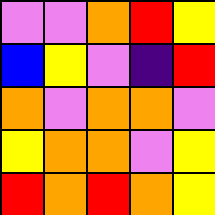[["violet", "violet", "orange", "red", "yellow"], ["blue", "yellow", "violet", "indigo", "red"], ["orange", "violet", "orange", "orange", "violet"], ["yellow", "orange", "orange", "violet", "yellow"], ["red", "orange", "red", "orange", "yellow"]]